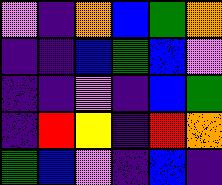[["violet", "indigo", "orange", "blue", "green", "orange"], ["indigo", "indigo", "blue", "green", "blue", "violet"], ["indigo", "indigo", "violet", "indigo", "blue", "green"], ["indigo", "red", "yellow", "indigo", "red", "orange"], ["green", "blue", "violet", "indigo", "blue", "indigo"]]